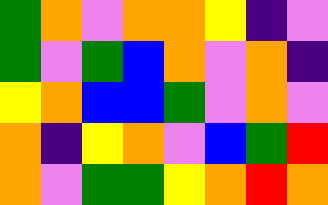[["green", "orange", "violet", "orange", "orange", "yellow", "indigo", "violet"], ["green", "violet", "green", "blue", "orange", "violet", "orange", "indigo"], ["yellow", "orange", "blue", "blue", "green", "violet", "orange", "violet"], ["orange", "indigo", "yellow", "orange", "violet", "blue", "green", "red"], ["orange", "violet", "green", "green", "yellow", "orange", "red", "orange"]]